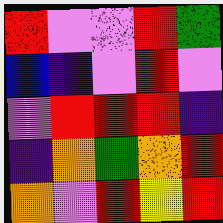[["red", "violet", "violet", "red", "green"], ["blue", "indigo", "violet", "red", "violet"], ["violet", "red", "red", "red", "indigo"], ["indigo", "orange", "green", "orange", "red"], ["orange", "violet", "red", "yellow", "red"]]